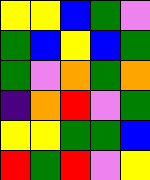[["yellow", "yellow", "blue", "green", "violet"], ["green", "blue", "yellow", "blue", "green"], ["green", "violet", "orange", "green", "orange"], ["indigo", "orange", "red", "violet", "green"], ["yellow", "yellow", "green", "green", "blue"], ["red", "green", "red", "violet", "yellow"]]